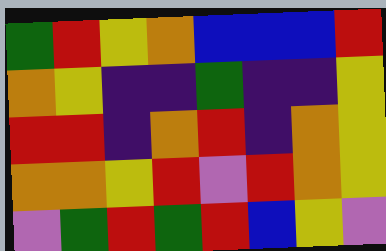[["green", "red", "yellow", "orange", "blue", "blue", "blue", "red"], ["orange", "yellow", "indigo", "indigo", "green", "indigo", "indigo", "yellow"], ["red", "red", "indigo", "orange", "red", "indigo", "orange", "yellow"], ["orange", "orange", "yellow", "red", "violet", "red", "orange", "yellow"], ["violet", "green", "red", "green", "red", "blue", "yellow", "violet"]]